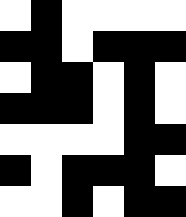[["white", "black", "white", "white", "white", "white"], ["black", "black", "white", "black", "black", "black"], ["white", "black", "black", "white", "black", "white"], ["black", "black", "black", "white", "black", "white"], ["white", "white", "white", "white", "black", "black"], ["black", "white", "black", "black", "black", "white"], ["white", "white", "black", "white", "black", "black"]]